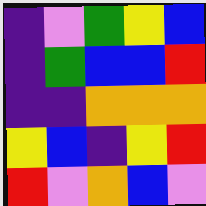[["indigo", "violet", "green", "yellow", "blue"], ["indigo", "green", "blue", "blue", "red"], ["indigo", "indigo", "orange", "orange", "orange"], ["yellow", "blue", "indigo", "yellow", "red"], ["red", "violet", "orange", "blue", "violet"]]